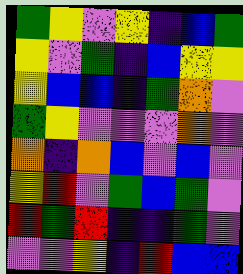[["green", "yellow", "violet", "yellow", "indigo", "blue", "green"], ["yellow", "violet", "green", "indigo", "blue", "yellow", "yellow"], ["yellow", "blue", "blue", "indigo", "green", "orange", "violet"], ["green", "yellow", "violet", "violet", "violet", "orange", "violet"], ["orange", "indigo", "orange", "blue", "violet", "blue", "violet"], ["yellow", "red", "violet", "green", "blue", "green", "violet"], ["red", "green", "red", "indigo", "indigo", "green", "violet"], ["violet", "violet", "yellow", "indigo", "red", "blue", "blue"]]